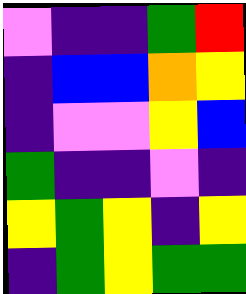[["violet", "indigo", "indigo", "green", "red"], ["indigo", "blue", "blue", "orange", "yellow"], ["indigo", "violet", "violet", "yellow", "blue"], ["green", "indigo", "indigo", "violet", "indigo"], ["yellow", "green", "yellow", "indigo", "yellow"], ["indigo", "green", "yellow", "green", "green"]]